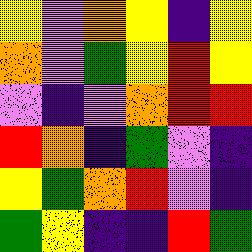[["yellow", "violet", "orange", "yellow", "indigo", "yellow"], ["orange", "violet", "green", "yellow", "red", "yellow"], ["violet", "indigo", "violet", "orange", "red", "red"], ["red", "orange", "indigo", "green", "violet", "indigo"], ["yellow", "green", "orange", "red", "violet", "indigo"], ["green", "yellow", "indigo", "indigo", "red", "green"]]